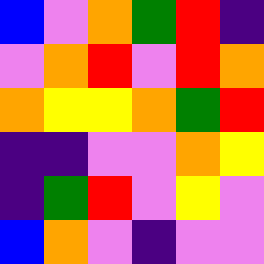[["blue", "violet", "orange", "green", "red", "indigo"], ["violet", "orange", "red", "violet", "red", "orange"], ["orange", "yellow", "yellow", "orange", "green", "red"], ["indigo", "indigo", "violet", "violet", "orange", "yellow"], ["indigo", "green", "red", "violet", "yellow", "violet"], ["blue", "orange", "violet", "indigo", "violet", "violet"]]